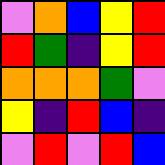[["violet", "orange", "blue", "yellow", "red"], ["red", "green", "indigo", "yellow", "red"], ["orange", "orange", "orange", "green", "violet"], ["yellow", "indigo", "red", "blue", "indigo"], ["violet", "red", "violet", "red", "blue"]]